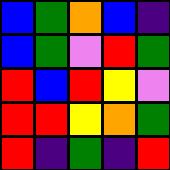[["blue", "green", "orange", "blue", "indigo"], ["blue", "green", "violet", "red", "green"], ["red", "blue", "red", "yellow", "violet"], ["red", "red", "yellow", "orange", "green"], ["red", "indigo", "green", "indigo", "red"]]